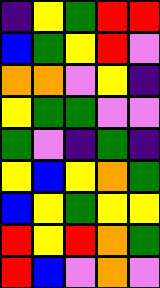[["indigo", "yellow", "green", "red", "red"], ["blue", "green", "yellow", "red", "violet"], ["orange", "orange", "violet", "yellow", "indigo"], ["yellow", "green", "green", "violet", "violet"], ["green", "violet", "indigo", "green", "indigo"], ["yellow", "blue", "yellow", "orange", "green"], ["blue", "yellow", "green", "yellow", "yellow"], ["red", "yellow", "red", "orange", "green"], ["red", "blue", "violet", "orange", "violet"]]